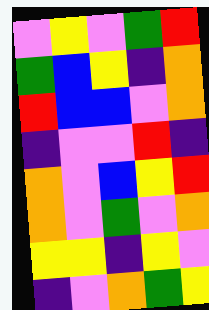[["violet", "yellow", "violet", "green", "red"], ["green", "blue", "yellow", "indigo", "orange"], ["red", "blue", "blue", "violet", "orange"], ["indigo", "violet", "violet", "red", "indigo"], ["orange", "violet", "blue", "yellow", "red"], ["orange", "violet", "green", "violet", "orange"], ["yellow", "yellow", "indigo", "yellow", "violet"], ["indigo", "violet", "orange", "green", "yellow"]]